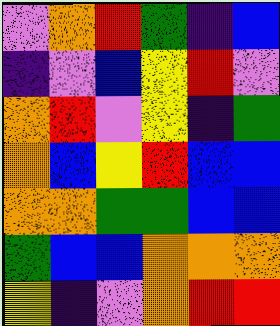[["violet", "orange", "red", "green", "indigo", "blue"], ["indigo", "violet", "blue", "yellow", "red", "violet"], ["orange", "red", "violet", "yellow", "indigo", "green"], ["orange", "blue", "yellow", "red", "blue", "blue"], ["orange", "orange", "green", "green", "blue", "blue"], ["green", "blue", "blue", "orange", "orange", "orange"], ["yellow", "indigo", "violet", "orange", "red", "red"]]